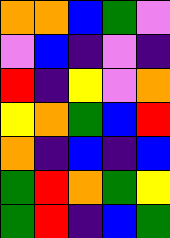[["orange", "orange", "blue", "green", "violet"], ["violet", "blue", "indigo", "violet", "indigo"], ["red", "indigo", "yellow", "violet", "orange"], ["yellow", "orange", "green", "blue", "red"], ["orange", "indigo", "blue", "indigo", "blue"], ["green", "red", "orange", "green", "yellow"], ["green", "red", "indigo", "blue", "green"]]